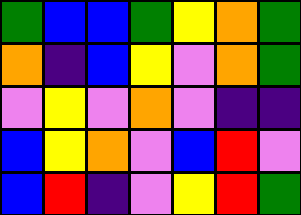[["green", "blue", "blue", "green", "yellow", "orange", "green"], ["orange", "indigo", "blue", "yellow", "violet", "orange", "green"], ["violet", "yellow", "violet", "orange", "violet", "indigo", "indigo"], ["blue", "yellow", "orange", "violet", "blue", "red", "violet"], ["blue", "red", "indigo", "violet", "yellow", "red", "green"]]